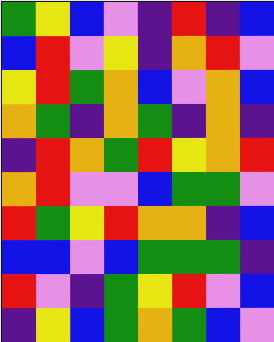[["green", "yellow", "blue", "violet", "indigo", "red", "indigo", "blue"], ["blue", "red", "violet", "yellow", "indigo", "orange", "red", "violet"], ["yellow", "red", "green", "orange", "blue", "violet", "orange", "blue"], ["orange", "green", "indigo", "orange", "green", "indigo", "orange", "indigo"], ["indigo", "red", "orange", "green", "red", "yellow", "orange", "red"], ["orange", "red", "violet", "violet", "blue", "green", "green", "violet"], ["red", "green", "yellow", "red", "orange", "orange", "indigo", "blue"], ["blue", "blue", "violet", "blue", "green", "green", "green", "indigo"], ["red", "violet", "indigo", "green", "yellow", "red", "violet", "blue"], ["indigo", "yellow", "blue", "green", "orange", "green", "blue", "violet"]]